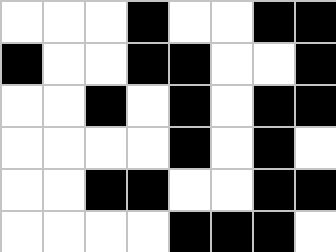[["white", "white", "white", "black", "white", "white", "black", "black"], ["black", "white", "white", "black", "black", "white", "white", "black"], ["white", "white", "black", "white", "black", "white", "black", "black"], ["white", "white", "white", "white", "black", "white", "black", "white"], ["white", "white", "black", "black", "white", "white", "black", "black"], ["white", "white", "white", "white", "black", "black", "black", "white"]]